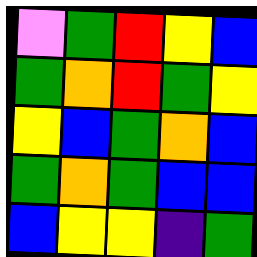[["violet", "green", "red", "yellow", "blue"], ["green", "orange", "red", "green", "yellow"], ["yellow", "blue", "green", "orange", "blue"], ["green", "orange", "green", "blue", "blue"], ["blue", "yellow", "yellow", "indigo", "green"]]